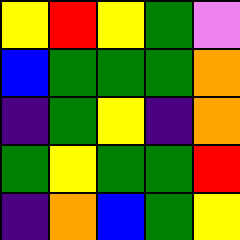[["yellow", "red", "yellow", "green", "violet"], ["blue", "green", "green", "green", "orange"], ["indigo", "green", "yellow", "indigo", "orange"], ["green", "yellow", "green", "green", "red"], ["indigo", "orange", "blue", "green", "yellow"]]